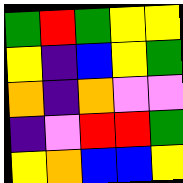[["green", "red", "green", "yellow", "yellow"], ["yellow", "indigo", "blue", "yellow", "green"], ["orange", "indigo", "orange", "violet", "violet"], ["indigo", "violet", "red", "red", "green"], ["yellow", "orange", "blue", "blue", "yellow"]]